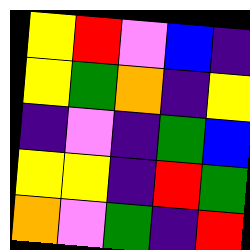[["yellow", "red", "violet", "blue", "indigo"], ["yellow", "green", "orange", "indigo", "yellow"], ["indigo", "violet", "indigo", "green", "blue"], ["yellow", "yellow", "indigo", "red", "green"], ["orange", "violet", "green", "indigo", "red"]]